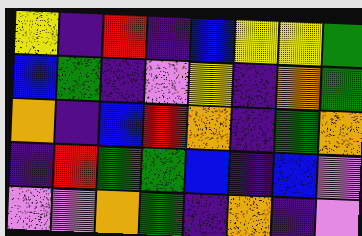[["yellow", "indigo", "red", "indigo", "blue", "yellow", "yellow", "green"], ["blue", "green", "indigo", "violet", "yellow", "indigo", "orange", "green"], ["orange", "indigo", "blue", "red", "orange", "indigo", "green", "orange"], ["indigo", "red", "green", "green", "blue", "indigo", "blue", "violet"], ["violet", "violet", "orange", "green", "indigo", "orange", "indigo", "violet"]]